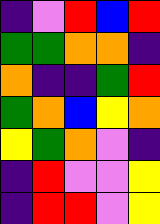[["indigo", "violet", "red", "blue", "red"], ["green", "green", "orange", "orange", "indigo"], ["orange", "indigo", "indigo", "green", "red"], ["green", "orange", "blue", "yellow", "orange"], ["yellow", "green", "orange", "violet", "indigo"], ["indigo", "red", "violet", "violet", "yellow"], ["indigo", "red", "red", "violet", "yellow"]]